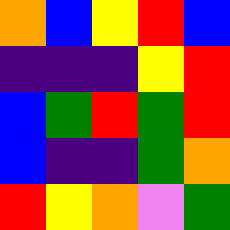[["orange", "blue", "yellow", "red", "blue"], ["indigo", "indigo", "indigo", "yellow", "red"], ["blue", "green", "red", "green", "red"], ["blue", "indigo", "indigo", "green", "orange"], ["red", "yellow", "orange", "violet", "green"]]